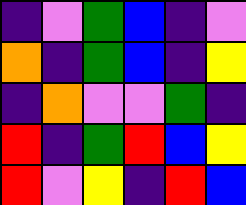[["indigo", "violet", "green", "blue", "indigo", "violet"], ["orange", "indigo", "green", "blue", "indigo", "yellow"], ["indigo", "orange", "violet", "violet", "green", "indigo"], ["red", "indigo", "green", "red", "blue", "yellow"], ["red", "violet", "yellow", "indigo", "red", "blue"]]